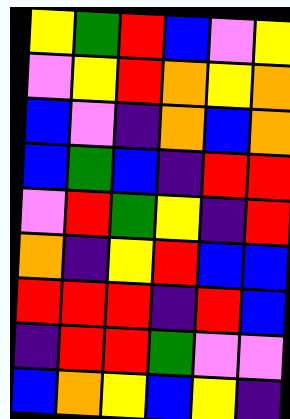[["yellow", "green", "red", "blue", "violet", "yellow"], ["violet", "yellow", "red", "orange", "yellow", "orange"], ["blue", "violet", "indigo", "orange", "blue", "orange"], ["blue", "green", "blue", "indigo", "red", "red"], ["violet", "red", "green", "yellow", "indigo", "red"], ["orange", "indigo", "yellow", "red", "blue", "blue"], ["red", "red", "red", "indigo", "red", "blue"], ["indigo", "red", "red", "green", "violet", "violet"], ["blue", "orange", "yellow", "blue", "yellow", "indigo"]]